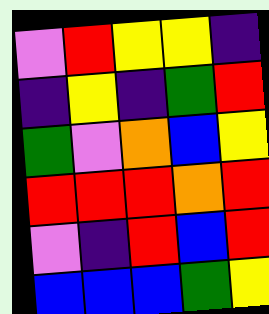[["violet", "red", "yellow", "yellow", "indigo"], ["indigo", "yellow", "indigo", "green", "red"], ["green", "violet", "orange", "blue", "yellow"], ["red", "red", "red", "orange", "red"], ["violet", "indigo", "red", "blue", "red"], ["blue", "blue", "blue", "green", "yellow"]]